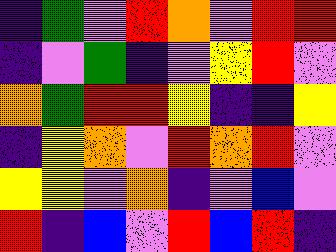[["indigo", "green", "violet", "red", "orange", "violet", "red", "red"], ["indigo", "violet", "green", "indigo", "violet", "yellow", "red", "violet"], ["orange", "green", "red", "red", "yellow", "indigo", "indigo", "yellow"], ["indigo", "yellow", "orange", "violet", "red", "orange", "red", "violet"], ["yellow", "yellow", "violet", "orange", "indigo", "violet", "blue", "violet"], ["red", "indigo", "blue", "violet", "red", "blue", "red", "indigo"]]